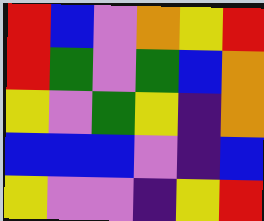[["red", "blue", "violet", "orange", "yellow", "red"], ["red", "green", "violet", "green", "blue", "orange"], ["yellow", "violet", "green", "yellow", "indigo", "orange"], ["blue", "blue", "blue", "violet", "indigo", "blue"], ["yellow", "violet", "violet", "indigo", "yellow", "red"]]